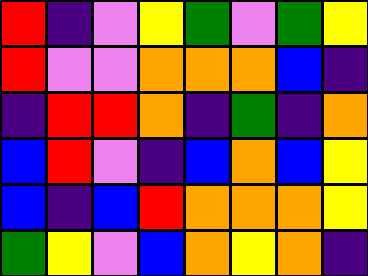[["red", "indigo", "violet", "yellow", "green", "violet", "green", "yellow"], ["red", "violet", "violet", "orange", "orange", "orange", "blue", "indigo"], ["indigo", "red", "red", "orange", "indigo", "green", "indigo", "orange"], ["blue", "red", "violet", "indigo", "blue", "orange", "blue", "yellow"], ["blue", "indigo", "blue", "red", "orange", "orange", "orange", "yellow"], ["green", "yellow", "violet", "blue", "orange", "yellow", "orange", "indigo"]]